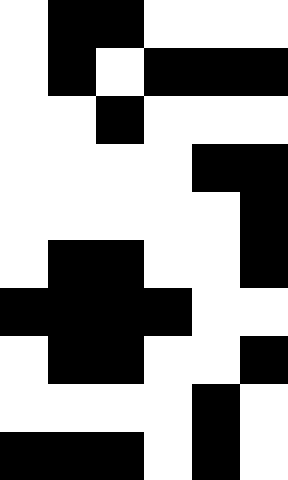[["white", "black", "black", "white", "white", "white"], ["white", "black", "white", "black", "black", "black"], ["white", "white", "black", "white", "white", "white"], ["white", "white", "white", "white", "black", "black"], ["white", "white", "white", "white", "white", "black"], ["white", "black", "black", "white", "white", "black"], ["black", "black", "black", "black", "white", "white"], ["white", "black", "black", "white", "white", "black"], ["white", "white", "white", "white", "black", "white"], ["black", "black", "black", "white", "black", "white"]]